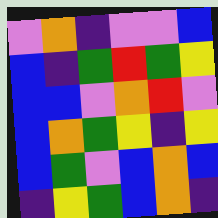[["violet", "orange", "indigo", "violet", "violet", "blue"], ["blue", "indigo", "green", "red", "green", "yellow"], ["blue", "blue", "violet", "orange", "red", "violet"], ["blue", "orange", "green", "yellow", "indigo", "yellow"], ["blue", "green", "violet", "blue", "orange", "blue"], ["indigo", "yellow", "green", "blue", "orange", "indigo"]]